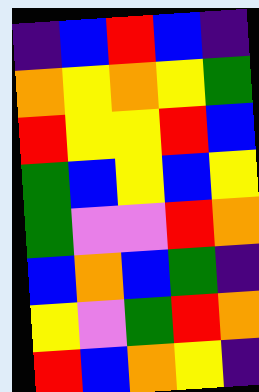[["indigo", "blue", "red", "blue", "indigo"], ["orange", "yellow", "orange", "yellow", "green"], ["red", "yellow", "yellow", "red", "blue"], ["green", "blue", "yellow", "blue", "yellow"], ["green", "violet", "violet", "red", "orange"], ["blue", "orange", "blue", "green", "indigo"], ["yellow", "violet", "green", "red", "orange"], ["red", "blue", "orange", "yellow", "indigo"]]